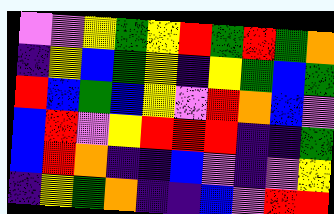[["violet", "violet", "yellow", "green", "yellow", "red", "green", "red", "green", "orange"], ["indigo", "yellow", "blue", "green", "yellow", "indigo", "yellow", "green", "blue", "green"], ["red", "blue", "green", "blue", "yellow", "violet", "red", "orange", "blue", "violet"], ["blue", "red", "violet", "yellow", "red", "red", "red", "indigo", "indigo", "green"], ["blue", "red", "orange", "indigo", "indigo", "blue", "violet", "indigo", "violet", "yellow"], ["indigo", "yellow", "green", "orange", "indigo", "indigo", "blue", "violet", "red", "red"]]